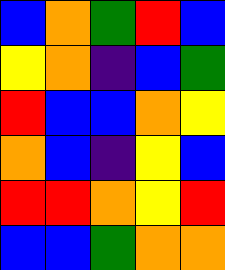[["blue", "orange", "green", "red", "blue"], ["yellow", "orange", "indigo", "blue", "green"], ["red", "blue", "blue", "orange", "yellow"], ["orange", "blue", "indigo", "yellow", "blue"], ["red", "red", "orange", "yellow", "red"], ["blue", "blue", "green", "orange", "orange"]]